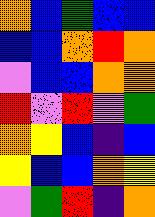[["orange", "blue", "green", "blue", "blue"], ["blue", "blue", "orange", "red", "orange"], ["violet", "blue", "blue", "orange", "orange"], ["red", "violet", "red", "violet", "green"], ["orange", "yellow", "blue", "indigo", "blue"], ["yellow", "blue", "blue", "orange", "yellow"], ["violet", "green", "red", "indigo", "orange"]]